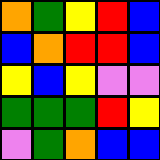[["orange", "green", "yellow", "red", "blue"], ["blue", "orange", "red", "red", "blue"], ["yellow", "blue", "yellow", "violet", "violet"], ["green", "green", "green", "red", "yellow"], ["violet", "green", "orange", "blue", "blue"]]